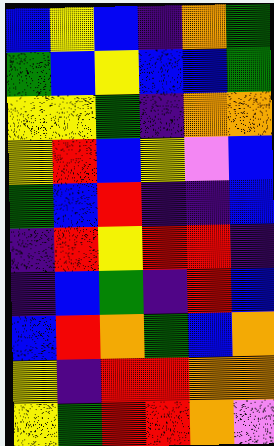[["blue", "yellow", "blue", "indigo", "orange", "green"], ["green", "blue", "yellow", "blue", "blue", "green"], ["yellow", "yellow", "green", "indigo", "orange", "orange"], ["yellow", "red", "blue", "yellow", "violet", "blue"], ["green", "blue", "red", "indigo", "indigo", "blue"], ["indigo", "red", "yellow", "red", "red", "indigo"], ["indigo", "blue", "green", "indigo", "red", "blue"], ["blue", "red", "orange", "green", "blue", "orange"], ["yellow", "indigo", "red", "red", "orange", "orange"], ["yellow", "green", "red", "red", "orange", "violet"]]